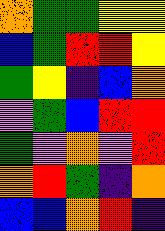[["orange", "green", "green", "yellow", "yellow"], ["blue", "green", "red", "red", "yellow"], ["green", "yellow", "indigo", "blue", "orange"], ["violet", "green", "blue", "red", "red"], ["green", "violet", "orange", "violet", "red"], ["orange", "red", "green", "indigo", "orange"], ["blue", "blue", "orange", "red", "indigo"]]